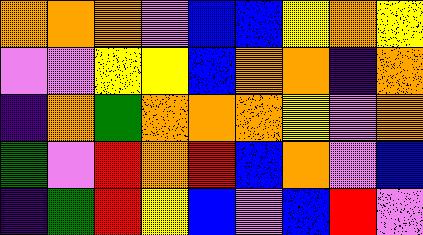[["orange", "orange", "orange", "violet", "blue", "blue", "yellow", "orange", "yellow"], ["violet", "violet", "yellow", "yellow", "blue", "orange", "orange", "indigo", "orange"], ["indigo", "orange", "green", "orange", "orange", "orange", "yellow", "violet", "orange"], ["green", "violet", "red", "orange", "red", "blue", "orange", "violet", "blue"], ["indigo", "green", "red", "yellow", "blue", "violet", "blue", "red", "violet"]]